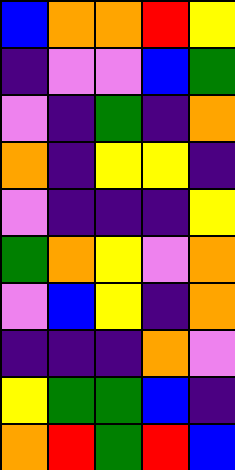[["blue", "orange", "orange", "red", "yellow"], ["indigo", "violet", "violet", "blue", "green"], ["violet", "indigo", "green", "indigo", "orange"], ["orange", "indigo", "yellow", "yellow", "indigo"], ["violet", "indigo", "indigo", "indigo", "yellow"], ["green", "orange", "yellow", "violet", "orange"], ["violet", "blue", "yellow", "indigo", "orange"], ["indigo", "indigo", "indigo", "orange", "violet"], ["yellow", "green", "green", "blue", "indigo"], ["orange", "red", "green", "red", "blue"]]